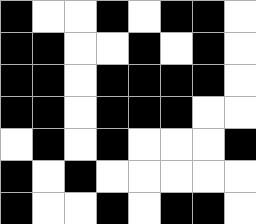[["black", "white", "white", "black", "white", "black", "black", "white"], ["black", "black", "white", "white", "black", "white", "black", "white"], ["black", "black", "white", "black", "black", "black", "black", "white"], ["black", "black", "white", "black", "black", "black", "white", "white"], ["white", "black", "white", "black", "white", "white", "white", "black"], ["black", "white", "black", "white", "white", "white", "white", "white"], ["black", "white", "white", "black", "white", "black", "black", "white"]]